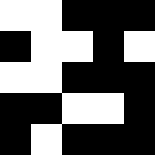[["white", "white", "black", "black", "black"], ["black", "white", "white", "black", "white"], ["white", "white", "black", "black", "black"], ["black", "black", "white", "white", "black"], ["black", "white", "black", "black", "black"]]